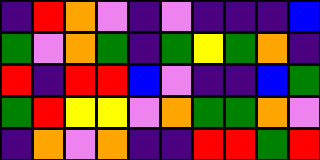[["indigo", "red", "orange", "violet", "indigo", "violet", "indigo", "indigo", "indigo", "blue"], ["green", "violet", "orange", "green", "indigo", "green", "yellow", "green", "orange", "indigo"], ["red", "indigo", "red", "red", "blue", "violet", "indigo", "indigo", "blue", "green"], ["green", "red", "yellow", "yellow", "violet", "orange", "green", "green", "orange", "violet"], ["indigo", "orange", "violet", "orange", "indigo", "indigo", "red", "red", "green", "red"]]